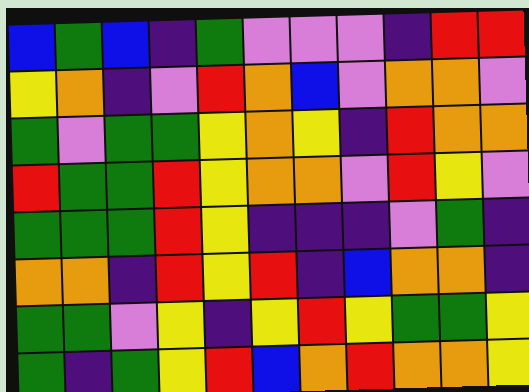[["blue", "green", "blue", "indigo", "green", "violet", "violet", "violet", "indigo", "red", "red"], ["yellow", "orange", "indigo", "violet", "red", "orange", "blue", "violet", "orange", "orange", "violet"], ["green", "violet", "green", "green", "yellow", "orange", "yellow", "indigo", "red", "orange", "orange"], ["red", "green", "green", "red", "yellow", "orange", "orange", "violet", "red", "yellow", "violet"], ["green", "green", "green", "red", "yellow", "indigo", "indigo", "indigo", "violet", "green", "indigo"], ["orange", "orange", "indigo", "red", "yellow", "red", "indigo", "blue", "orange", "orange", "indigo"], ["green", "green", "violet", "yellow", "indigo", "yellow", "red", "yellow", "green", "green", "yellow"], ["green", "indigo", "green", "yellow", "red", "blue", "orange", "red", "orange", "orange", "yellow"]]